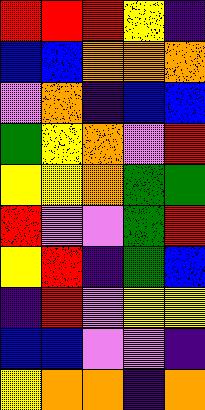[["red", "red", "red", "yellow", "indigo"], ["blue", "blue", "orange", "orange", "orange"], ["violet", "orange", "indigo", "blue", "blue"], ["green", "yellow", "orange", "violet", "red"], ["yellow", "yellow", "orange", "green", "green"], ["red", "violet", "violet", "green", "red"], ["yellow", "red", "indigo", "green", "blue"], ["indigo", "red", "violet", "yellow", "yellow"], ["blue", "blue", "violet", "violet", "indigo"], ["yellow", "orange", "orange", "indigo", "orange"]]